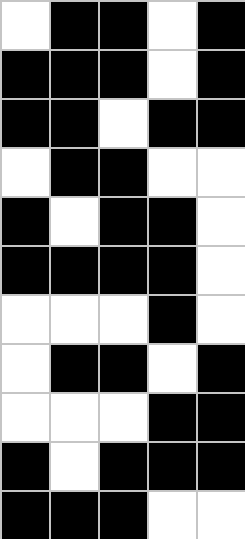[["white", "black", "black", "white", "black"], ["black", "black", "black", "white", "black"], ["black", "black", "white", "black", "black"], ["white", "black", "black", "white", "white"], ["black", "white", "black", "black", "white"], ["black", "black", "black", "black", "white"], ["white", "white", "white", "black", "white"], ["white", "black", "black", "white", "black"], ["white", "white", "white", "black", "black"], ["black", "white", "black", "black", "black"], ["black", "black", "black", "white", "white"]]